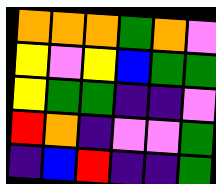[["orange", "orange", "orange", "green", "orange", "violet"], ["yellow", "violet", "yellow", "blue", "green", "green"], ["yellow", "green", "green", "indigo", "indigo", "violet"], ["red", "orange", "indigo", "violet", "violet", "green"], ["indigo", "blue", "red", "indigo", "indigo", "green"]]